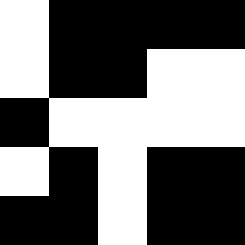[["white", "black", "black", "black", "black"], ["white", "black", "black", "white", "white"], ["black", "white", "white", "white", "white"], ["white", "black", "white", "black", "black"], ["black", "black", "white", "black", "black"]]